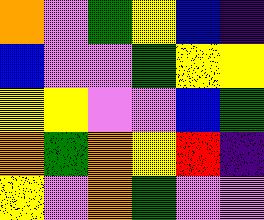[["orange", "violet", "green", "yellow", "blue", "indigo"], ["blue", "violet", "violet", "green", "yellow", "yellow"], ["yellow", "yellow", "violet", "violet", "blue", "green"], ["orange", "green", "orange", "yellow", "red", "indigo"], ["yellow", "violet", "orange", "green", "violet", "violet"]]